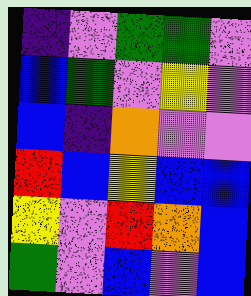[["indigo", "violet", "green", "green", "violet"], ["blue", "green", "violet", "yellow", "violet"], ["blue", "indigo", "orange", "violet", "violet"], ["red", "blue", "yellow", "blue", "blue"], ["yellow", "violet", "red", "orange", "blue"], ["green", "violet", "blue", "violet", "blue"]]